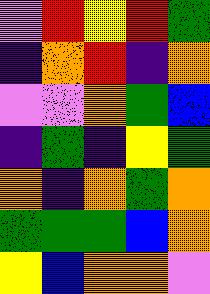[["violet", "red", "yellow", "red", "green"], ["indigo", "orange", "red", "indigo", "orange"], ["violet", "violet", "orange", "green", "blue"], ["indigo", "green", "indigo", "yellow", "green"], ["orange", "indigo", "orange", "green", "orange"], ["green", "green", "green", "blue", "orange"], ["yellow", "blue", "orange", "orange", "violet"]]